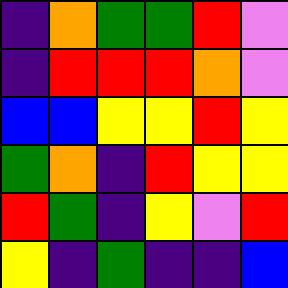[["indigo", "orange", "green", "green", "red", "violet"], ["indigo", "red", "red", "red", "orange", "violet"], ["blue", "blue", "yellow", "yellow", "red", "yellow"], ["green", "orange", "indigo", "red", "yellow", "yellow"], ["red", "green", "indigo", "yellow", "violet", "red"], ["yellow", "indigo", "green", "indigo", "indigo", "blue"]]